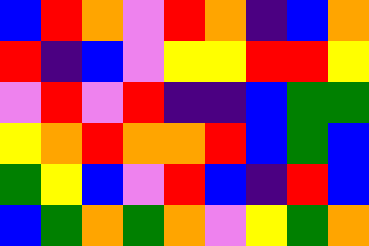[["blue", "red", "orange", "violet", "red", "orange", "indigo", "blue", "orange"], ["red", "indigo", "blue", "violet", "yellow", "yellow", "red", "red", "yellow"], ["violet", "red", "violet", "red", "indigo", "indigo", "blue", "green", "green"], ["yellow", "orange", "red", "orange", "orange", "red", "blue", "green", "blue"], ["green", "yellow", "blue", "violet", "red", "blue", "indigo", "red", "blue"], ["blue", "green", "orange", "green", "orange", "violet", "yellow", "green", "orange"]]